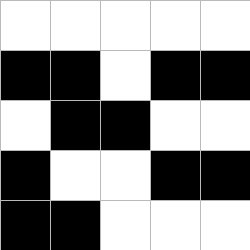[["white", "white", "white", "white", "white"], ["black", "black", "white", "black", "black"], ["white", "black", "black", "white", "white"], ["black", "white", "white", "black", "black"], ["black", "black", "white", "white", "white"]]